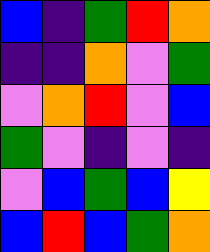[["blue", "indigo", "green", "red", "orange"], ["indigo", "indigo", "orange", "violet", "green"], ["violet", "orange", "red", "violet", "blue"], ["green", "violet", "indigo", "violet", "indigo"], ["violet", "blue", "green", "blue", "yellow"], ["blue", "red", "blue", "green", "orange"]]